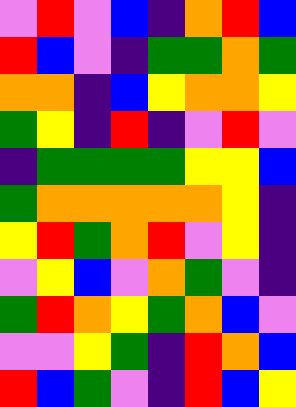[["violet", "red", "violet", "blue", "indigo", "orange", "red", "blue"], ["red", "blue", "violet", "indigo", "green", "green", "orange", "green"], ["orange", "orange", "indigo", "blue", "yellow", "orange", "orange", "yellow"], ["green", "yellow", "indigo", "red", "indigo", "violet", "red", "violet"], ["indigo", "green", "green", "green", "green", "yellow", "yellow", "blue"], ["green", "orange", "orange", "orange", "orange", "orange", "yellow", "indigo"], ["yellow", "red", "green", "orange", "red", "violet", "yellow", "indigo"], ["violet", "yellow", "blue", "violet", "orange", "green", "violet", "indigo"], ["green", "red", "orange", "yellow", "green", "orange", "blue", "violet"], ["violet", "violet", "yellow", "green", "indigo", "red", "orange", "blue"], ["red", "blue", "green", "violet", "indigo", "red", "blue", "yellow"]]